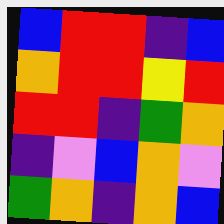[["blue", "red", "red", "indigo", "blue"], ["orange", "red", "red", "yellow", "red"], ["red", "red", "indigo", "green", "orange"], ["indigo", "violet", "blue", "orange", "violet"], ["green", "orange", "indigo", "orange", "blue"]]